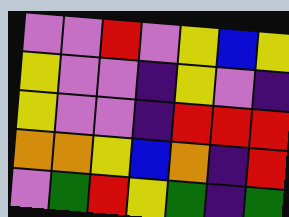[["violet", "violet", "red", "violet", "yellow", "blue", "yellow"], ["yellow", "violet", "violet", "indigo", "yellow", "violet", "indigo"], ["yellow", "violet", "violet", "indigo", "red", "red", "red"], ["orange", "orange", "yellow", "blue", "orange", "indigo", "red"], ["violet", "green", "red", "yellow", "green", "indigo", "green"]]